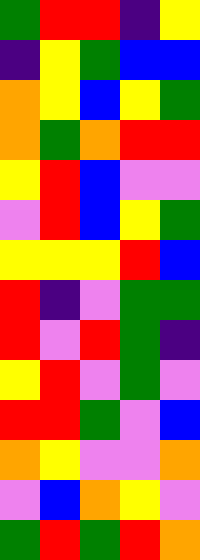[["green", "red", "red", "indigo", "yellow"], ["indigo", "yellow", "green", "blue", "blue"], ["orange", "yellow", "blue", "yellow", "green"], ["orange", "green", "orange", "red", "red"], ["yellow", "red", "blue", "violet", "violet"], ["violet", "red", "blue", "yellow", "green"], ["yellow", "yellow", "yellow", "red", "blue"], ["red", "indigo", "violet", "green", "green"], ["red", "violet", "red", "green", "indigo"], ["yellow", "red", "violet", "green", "violet"], ["red", "red", "green", "violet", "blue"], ["orange", "yellow", "violet", "violet", "orange"], ["violet", "blue", "orange", "yellow", "violet"], ["green", "red", "green", "red", "orange"]]